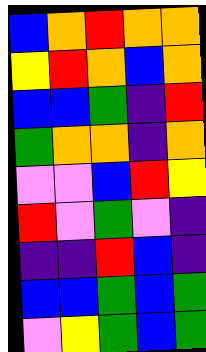[["blue", "orange", "red", "orange", "orange"], ["yellow", "red", "orange", "blue", "orange"], ["blue", "blue", "green", "indigo", "red"], ["green", "orange", "orange", "indigo", "orange"], ["violet", "violet", "blue", "red", "yellow"], ["red", "violet", "green", "violet", "indigo"], ["indigo", "indigo", "red", "blue", "indigo"], ["blue", "blue", "green", "blue", "green"], ["violet", "yellow", "green", "blue", "green"]]